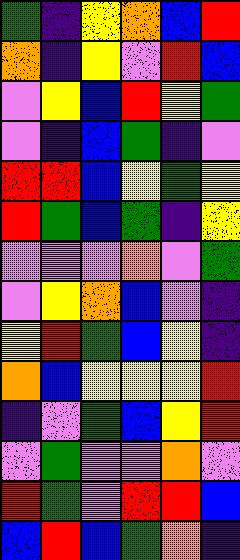[["green", "indigo", "yellow", "orange", "blue", "red"], ["orange", "indigo", "yellow", "violet", "red", "blue"], ["violet", "yellow", "blue", "red", "yellow", "green"], ["violet", "indigo", "blue", "green", "indigo", "violet"], ["red", "red", "blue", "yellow", "green", "yellow"], ["red", "green", "blue", "green", "indigo", "yellow"], ["violet", "violet", "violet", "orange", "violet", "green"], ["violet", "yellow", "orange", "blue", "violet", "indigo"], ["yellow", "red", "green", "blue", "yellow", "indigo"], ["orange", "blue", "yellow", "yellow", "yellow", "red"], ["indigo", "violet", "green", "blue", "yellow", "red"], ["violet", "green", "violet", "violet", "orange", "violet"], ["red", "green", "violet", "red", "red", "blue"], ["blue", "red", "blue", "green", "orange", "indigo"]]